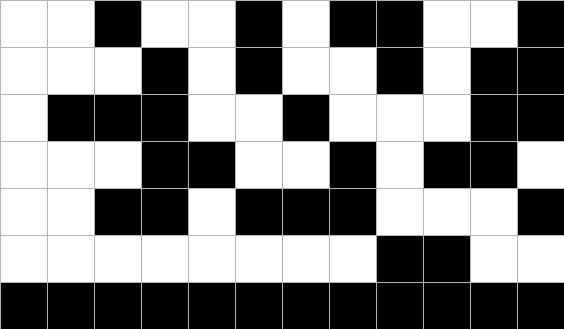[["white", "white", "black", "white", "white", "black", "white", "black", "black", "white", "white", "black"], ["white", "white", "white", "black", "white", "black", "white", "white", "black", "white", "black", "black"], ["white", "black", "black", "black", "white", "white", "black", "white", "white", "white", "black", "black"], ["white", "white", "white", "black", "black", "white", "white", "black", "white", "black", "black", "white"], ["white", "white", "black", "black", "white", "black", "black", "black", "white", "white", "white", "black"], ["white", "white", "white", "white", "white", "white", "white", "white", "black", "black", "white", "white"], ["black", "black", "black", "black", "black", "black", "black", "black", "black", "black", "black", "black"]]